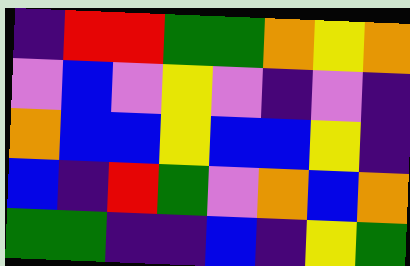[["indigo", "red", "red", "green", "green", "orange", "yellow", "orange"], ["violet", "blue", "violet", "yellow", "violet", "indigo", "violet", "indigo"], ["orange", "blue", "blue", "yellow", "blue", "blue", "yellow", "indigo"], ["blue", "indigo", "red", "green", "violet", "orange", "blue", "orange"], ["green", "green", "indigo", "indigo", "blue", "indigo", "yellow", "green"]]